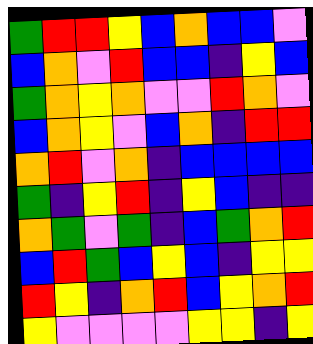[["green", "red", "red", "yellow", "blue", "orange", "blue", "blue", "violet"], ["blue", "orange", "violet", "red", "blue", "blue", "indigo", "yellow", "blue"], ["green", "orange", "yellow", "orange", "violet", "violet", "red", "orange", "violet"], ["blue", "orange", "yellow", "violet", "blue", "orange", "indigo", "red", "red"], ["orange", "red", "violet", "orange", "indigo", "blue", "blue", "blue", "blue"], ["green", "indigo", "yellow", "red", "indigo", "yellow", "blue", "indigo", "indigo"], ["orange", "green", "violet", "green", "indigo", "blue", "green", "orange", "red"], ["blue", "red", "green", "blue", "yellow", "blue", "indigo", "yellow", "yellow"], ["red", "yellow", "indigo", "orange", "red", "blue", "yellow", "orange", "red"], ["yellow", "violet", "violet", "violet", "violet", "yellow", "yellow", "indigo", "yellow"]]